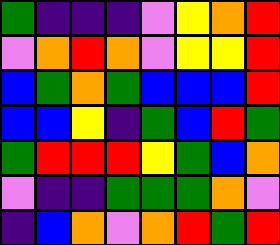[["green", "indigo", "indigo", "indigo", "violet", "yellow", "orange", "red"], ["violet", "orange", "red", "orange", "violet", "yellow", "yellow", "red"], ["blue", "green", "orange", "green", "blue", "blue", "blue", "red"], ["blue", "blue", "yellow", "indigo", "green", "blue", "red", "green"], ["green", "red", "red", "red", "yellow", "green", "blue", "orange"], ["violet", "indigo", "indigo", "green", "green", "green", "orange", "violet"], ["indigo", "blue", "orange", "violet", "orange", "red", "green", "red"]]